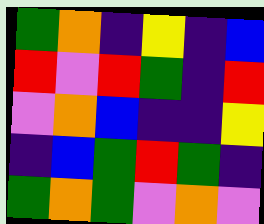[["green", "orange", "indigo", "yellow", "indigo", "blue"], ["red", "violet", "red", "green", "indigo", "red"], ["violet", "orange", "blue", "indigo", "indigo", "yellow"], ["indigo", "blue", "green", "red", "green", "indigo"], ["green", "orange", "green", "violet", "orange", "violet"]]